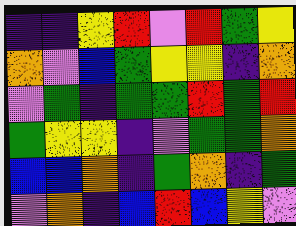[["indigo", "indigo", "yellow", "red", "violet", "red", "green", "yellow"], ["orange", "violet", "blue", "green", "yellow", "yellow", "indigo", "orange"], ["violet", "green", "indigo", "green", "green", "red", "green", "red"], ["green", "yellow", "yellow", "indigo", "violet", "green", "green", "orange"], ["blue", "blue", "orange", "indigo", "green", "orange", "indigo", "green"], ["violet", "orange", "indigo", "blue", "red", "blue", "yellow", "violet"]]